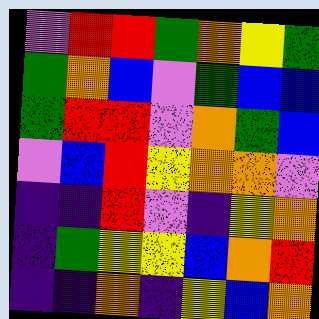[["violet", "red", "red", "green", "orange", "yellow", "green"], ["green", "orange", "blue", "violet", "green", "blue", "blue"], ["green", "red", "red", "violet", "orange", "green", "blue"], ["violet", "blue", "red", "yellow", "orange", "orange", "violet"], ["indigo", "indigo", "red", "violet", "indigo", "yellow", "orange"], ["indigo", "green", "yellow", "yellow", "blue", "orange", "red"], ["indigo", "indigo", "orange", "indigo", "yellow", "blue", "orange"]]